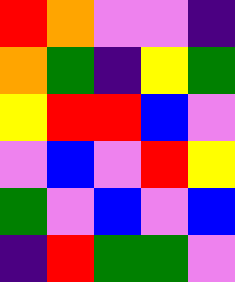[["red", "orange", "violet", "violet", "indigo"], ["orange", "green", "indigo", "yellow", "green"], ["yellow", "red", "red", "blue", "violet"], ["violet", "blue", "violet", "red", "yellow"], ["green", "violet", "blue", "violet", "blue"], ["indigo", "red", "green", "green", "violet"]]